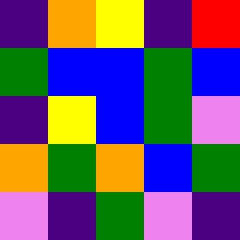[["indigo", "orange", "yellow", "indigo", "red"], ["green", "blue", "blue", "green", "blue"], ["indigo", "yellow", "blue", "green", "violet"], ["orange", "green", "orange", "blue", "green"], ["violet", "indigo", "green", "violet", "indigo"]]